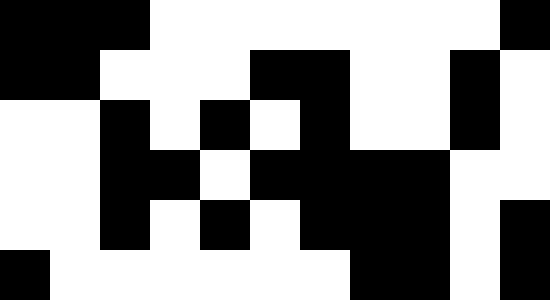[["black", "black", "black", "white", "white", "white", "white", "white", "white", "white", "black"], ["black", "black", "white", "white", "white", "black", "black", "white", "white", "black", "white"], ["white", "white", "black", "white", "black", "white", "black", "white", "white", "black", "white"], ["white", "white", "black", "black", "white", "black", "black", "black", "black", "white", "white"], ["white", "white", "black", "white", "black", "white", "black", "black", "black", "white", "black"], ["black", "white", "white", "white", "white", "white", "white", "black", "black", "white", "black"]]